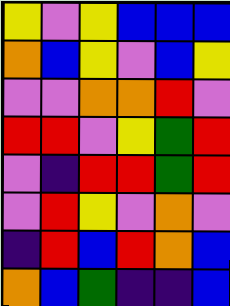[["yellow", "violet", "yellow", "blue", "blue", "blue"], ["orange", "blue", "yellow", "violet", "blue", "yellow"], ["violet", "violet", "orange", "orange", "red", "violet"], ["red", "red", "violet", "yellow", "green", "red"], ["violet", "indigo", "red", "red", "green", "red"], ["violet", "red", "yellow", "violet", "orange", "violet"], ["indigo", "red", "blue", "red", "orange", "blue"], ["orange", "blue", "green", "indigo", "indigo", "blue"]]